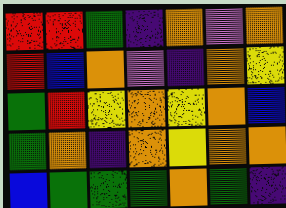[["red", "red", "green", "indigo", "orange", "violet", "orange"], ["red", "blue", "orange", "violet", "indigo", "orange", "yellow"], ["green", "red", "yellow", "orange", "yellow", "orange", "blue"], ["green", "orange", "indigo", "orange", "yellow", "orange", "orange"], ["blue", "green", "green", "green", "orange", "green", "indigo"]]